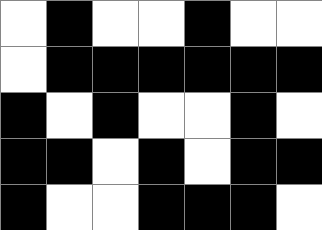[["white", "black", "white", "white", "black", "white", "white"], ["white", "black", "black", "black", "black", "black", "black"], ["black", "white", "black", "white", "white", "black", "white"], ["black", "black", "white", "black", "white", "black", "black"], ["black", "white", "white", "black", "black", "black", "white"]]